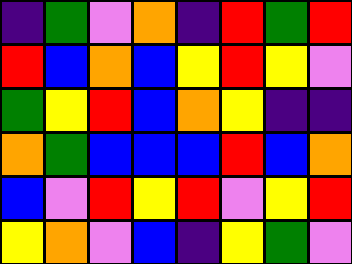[["indigo", "green", "violet", "orange", "indigo", "red", "green", "red"], ["red", "blue", "orange", "blue", "yellow", "red", "yellow", "violet"], ["green", "yellow", "red", "blue", "orange", "yellow", "indigo", "indigo"], ["orange", "green", "blue", "blue", "blue", "red", "blue", "orange"], ["blue", "violet", "red", "yellow", "red", "violet", "yellow", "red"], ["yellow", "orange", "violet", "blue", "indigo", "yellow", "green", "violet"]]